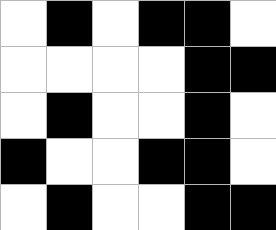[["white", "black", "white", "black", "black", "white"], ["white", "white", "white", "white", "black", "black"], ["white", "black", "white", "white", "black", "white"], ["black", "white", "white", "black", "black", "white"], ["white", "black", "white", "white", "black", "black"]]